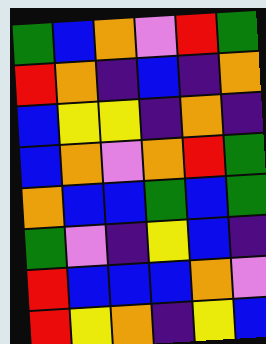[["green", "blue", "orange", "violet", "red", "green"], ["red", "orange", "indigo", "blue", "indigo", "orange"], ["blue", "yellow", "yellow", "indigo", "orange", "indigo"], ["blue", "orange", "violet", "orange", "red", "green"], ["orange", "blue", "blue", "green", "blue", "green"], ["green", "violet", "indigo", "yellow", "blue", "indigo"], ["red", "blue", "blue", "blue", "orange", "violet"], ["red", "yellow", "orange", "indigo", "yellow", "blue"]]